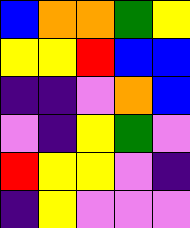[["blue", "orange", "orange", "green", "yellow"], ["yellow", "yellow", "red", "blue", "blue"], ["indigo", "indigo", "violet", "orange", "blue"], ["violet", "indigo", "yellow", "green", "violet"], ["red", "yellow", "yellow", "violet", "indigo"], ["indigo", "yellow", "violet", "violet", "violet"]]